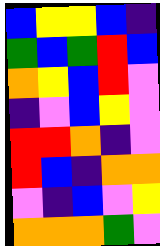[["blue", "yellow", "yellow", "blue", "indigo"], ["green", "blue", "green", "red", "blue"], ["orange", "yellow", "blue", "red", "violet"], ["indigo", "violet", "blue", "yellow", "violet"], ["red", "red", "orange", "indigo", "violet"], ["red", "blue", "indigo", "orange", "orange"], ["violet", "indigo", "blue", "violet", "yellow"], ["orange", "orange", "orange", "green", "violet"]]